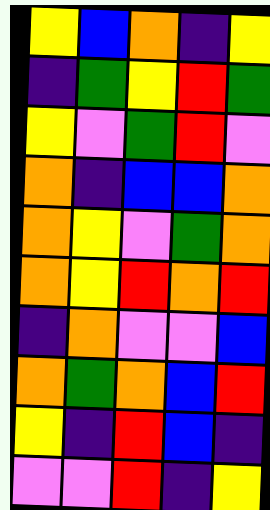[["yellow", "blue", "orange", "indigo", "yellow"], ["indigo", "green", "yellow", "red", "green"], ["yellow", "violet", "green", "red", "violet"], ["orange", "indigo", "blue", "blue", "orange"], ["orange", "yellow", "violet", "green", "orange"], ["orange", "yellow", "red", "orange", "red"], ["indigo", "orange", "violet", "violet", "blue"], ["orange", "green", "orange", "blue", "red"], ["yellow", "indigo", "red", "blue", "indigo"], ["violet", "violet", "red", "indigo", "yellow"]]